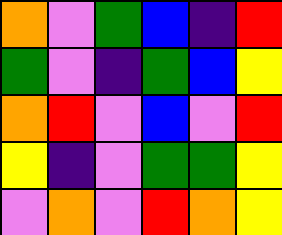[["orange", "violet", "green", "blue", "indigo", "red"], ["green", "violet", "indigo", "green", "blue", "yellow"], ["orange", "red", "violet", "blue", "violet", "red"], ["yellow", "indigo", "violet", "green", "green", "yellow"], ["violet", "orange", "violet", "red", "orange", "yellow"]]